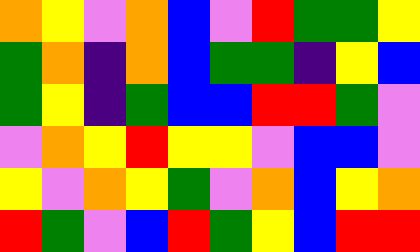[["orange", "yellow", "violet", "orange", "blue", "violet", "red", "green", "green", "yellow"], ["green", "orange", "indigo", "orange", "blue", "green", "green", "indigo", "yellow", "blue"], ["green", "yellow", "indigo", "green", "blue", "blue", "red", "red", "green", "violet"], ["violet", "orange", "yellow", "red", "yellow", "yellow", "violet", "blue", "blue", "violet"], ["yellow", "violet", "orange", "yellow", "green", "violet", "orange", "blue", "yellow", "orange"], ["red", "green", "violet", "blue", "red", "green", "yellow", "blue", "red", "red"]]